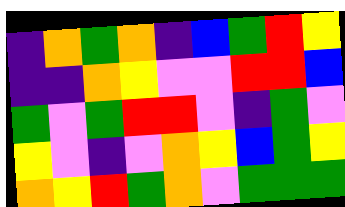[["indigo", "orange", "green", "orange", "indigo", "blue", "green", "red", "yellow"], ["indigo", "indigo", "orange", "yellow", "violet", "violet", "red", "red", "blue"], ["green", "violet", "green", "red", "red", "violet", "indigo", "green", "violet"], ["yellow", "violet", "indigo", "violet", "orange", "yellow", "blue", "green", "yellow"], ["orange", "yellow", "red", "green", "orange", "violet", "green", "green", "green"]]